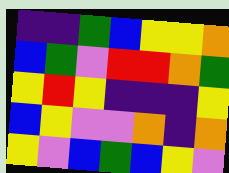[["indigo", "indigo", "green", "blue", "yellow", "yellow", "orange"], ["blue", "green", "violet", "red", "red", "orange", "green"], ["yellow", "red", "yellow", "indigo", "indigo", "indigo", "yellow"], ["blue", "yellow", "violet", "violet", "orange", "indigo", "orange"], ["yellow", "violet", "blue", "green", "blue", "yellow", "violet"]]